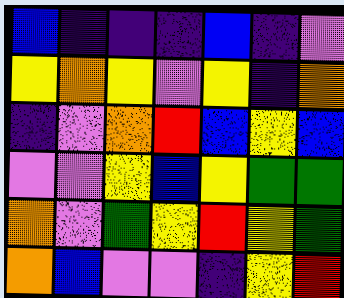[["blue", "indigo", "indigo", "indigo", "blue", "indigo", "violet"], ["yellow", "orange", "yellow", "violet", "yellow", "indigo", "orange"], ["indigo", "violet", "orange", "red", "blue", "yellow", "blue"], ["violet", "violet", "yellow", "blue", "yellow", "green", "green"], ["orange", "violet", "green", "yellow", "red", "yellow", "green"], ["orange", "blue", "violet", "violet", "indigo", "yellow", "red"]]